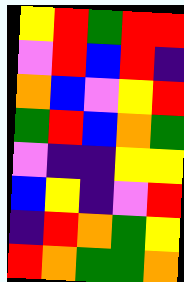[["yellow", "red", "green", "red", "red"], ["violet", "red", "blue", "red", "indigo"], ["orange", "blue", "violet", "yellow", "red"], ["green", "red", "blue", "orange", "green"], ["violet", "indigo", "indigo", "yellow", "yellow"], ["blue", "yellow", "indigo", "violet", "red"], ["indigo", "red", "orange", "green", "yellow"], ["red", "orange", "green", "green", "orange"]]